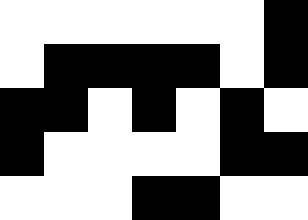[["white", "white", "white", "white", "white", "white", "black"], ["white", "black", "black", "black", "black", "white", "black"], ["black", "black", "white", "black", "white", "black", "white"], ["black", "white", "white", "white", "white", "black", "black"], ["white", "white", "white", "black", "black", "white", "white"]]